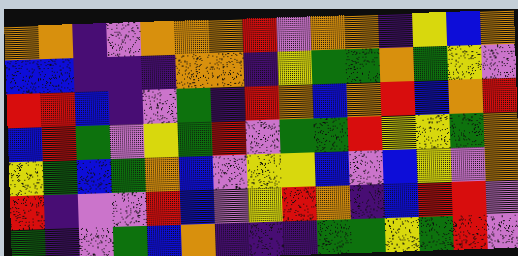[["orange", "orange", "indigo", "violet", "orange", "orange", "orange", "red", "violet", "orange", "orange", "indigo", "yellow", "blue", "orange"], ["blue", "blue", "indigo", "indigo", "indigo", "orange", "orange", "indigo", "yellow", "green", "green", "orange", "green", "yellow", "violet"], ["red", "red", "blue", "indigo", "violet", "green", "indigo", "red", "orange", "blue", "orange", "red", "blue", "orange", "red"], ["blue", "red", "green", "violet", "yellow", "green", "red", "violet", "green", "green", "red", "yellow", "yellow", "green", "orange"], ["yellow", "green", "blue", "green", "orange", "blue", "violet", "yellow", "yellow", "blue", "violet", "blue", "yellow", "violet", "orange"], ["red", "indigo", "violet", "violet", "red", "blue", "violet", "yellow", "red", "orange", "indigo", "blue", "red", "red", "violet"], ["green", "indigo", "violet", "green", "blue", "orange", "indigo", "indigo", "indigo", "green", "green", "yellow", "green", "red", "violet"]]